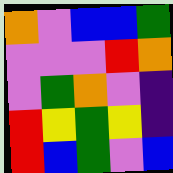[["orange", "violet", "blue", "blue", "green"], ["violet", "violet", "violet", "red", "orange"], ["violet", "green", "orange", "violet", "indigo"], ["red", "yellow", "green", "yellow", "indigo"], ["red", "blue", "green", "violet", "blue"]]